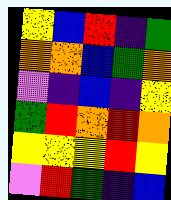[["yellow", "blue", "red", "indigo", "green"], ["orange", "orange", "blue", "green", "orange"], ["violet", "indigo", "blue", "indigo", "yellow"], ["green", "red", "orange", "red", "orange"], ["yellow", "yellow", "yellow", "red", "yellow"], ["violet", "red", "green", "indigo", "blue"]]